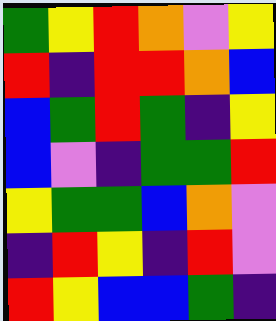[["green", "yellow", "red", "orange", "violet", "yellow"], ["red", "indigo", "red", "red", "orange", "blue"], ["blue", "green", "red", "green", "indigo", "yellow"], ["blue", "violet", "indigo", "green", "green", "red"], ["yellow", "green", "green", "blue", "orange", "violet"], ["indigo", "red", "yellow", "indigo", "red", "violet"], ["red", "yellow", "blue", "blue", "green", "indigo"]]